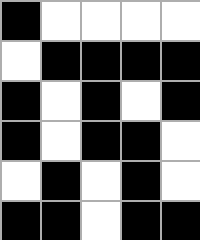[["black", "white", "white", "white", "white"], ["white", "black", "black", "black", "black"], ["black", "white", "black", "white", "black"], ["black", "white", "black", "black", "white"], ["white", "black", "white", "black", "white"], ["black", "black", "white", "black", "black"]]